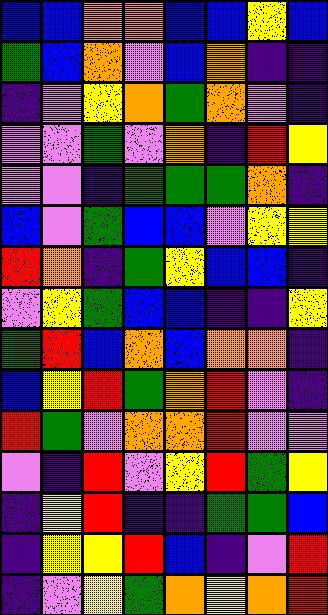[["blue", "blue", "orange", "orange", "blue", "blue", "yellow", "blue"], ["green", "blue", "orange", "violet", "blue", "orange", "indigo", "indigo"], ["indigo", "violet", "yellow", "orange", "green", "orange", "violet", "indigo"], ["violet", "violet", "green", "violet", "orange", "indigo", "red", "yellow"], ["violet", "violet", "indigo", "green", "green", "green", "orange", "indigo"], ["blue", "violet", "green", "blue", "blue", "violet", "yellow", "yellow"], ["red", "orange", "indigo", "green", "yellow", "blue", "blue", "indigo"], ["violet", "yellow", "green", "blue", "blue", "indigo", "indigo", "yellow"], ["green", "red", "blue", "orange", "blue", "orange", "orange", "indigo"], ["blue", "yellow", "red", "green", "orange", "red", "violet", "indigo"], ["red", "green", "violet", "orange", "orange", "red", "violet", "violet"], ["violet", "indigo", "red", "violet", "yellow", "red", "green", "yellow"], ["indigo", "yellow", "red", "indigo", "indigo", "green", "green", "blue"], ["indigo", "yellow", "yellow", "red", "blue", "indigo", "violet", "red"], ["indigo", "violet", "yellow", "green", "orange", "yellow", "orange", "red"]]